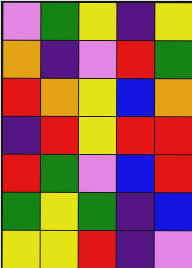[["violet", "green", "yellow", "indigo", "yellow"], ["orange", "indigo", "violet", "red", "green"], ["red", "orange", "yellow", "blue", "orange"], ["indigo", "red", "yellow", "red", "red"], ["red", "green", "violet", "blue", "red"], ["green", "yellow", "green", "indigo", "blue"], ["yellow", "yellow", "red", "indigo", "violet"]]